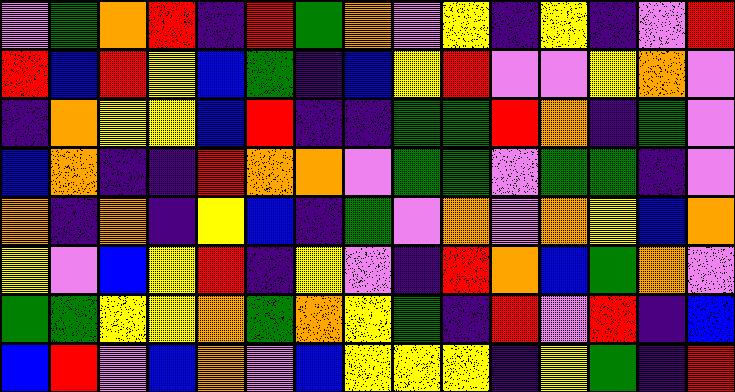[["violet", "green", "orange", "red", "indigo", "red", "green", "orange", "violet", "yellow", "indigo", "yellow", "indigo", "violet", "red"], ["red", "blue", "red", "yellow", "blue", "green", "indigo", "blue", "yellow", "red", "violet", "violet", "yellow", "orange", "violet"], ["indigo", "orange", "yellow", "yellow", "blue", "red", "indigo", "indigo", "green", "green", "red", "orange", "indigo", "green", "violet"], ["blue", "orange", "indigo", "indigo", "red", "orange", "orange", "violet", "green", "green", "violet", "green", "green", "indigo", "violet"], ["orange", "indigo", "orange", "indigo", "yellow", "blue", "indigo", "green", "violet", "orange", "violet", "orange", "yellow", "blue", "orange"], ["yellow", "violet", "blue", "yellow", "red", "indigo", "yellow", "violet", "indigo", "red", "orange", "blue", "green", "orange", "violet"], ["green", "green", "yellow", "yellow", "orange", "green", "orange", "yellow", "green", "indigo", "red", "violet", "red", "indigo", "blue"], ["blue", "red", "violet", "blue", "orange", "violet", "blue", "yellow", "yellow", "yellow", "indigo", "yellow", "green", "indigo", "red"]]